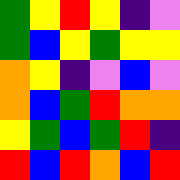[["green", "yellow", "red", "yellow", "indigo", "violet"], ["green", "blue", "yellow", "green", "yellow", "yellow"], ["orange", "yellow", "indigo", "violet", "blue", "violet"], ["orange", "blue", "green", "red", "orange", "orange"], ["yellow", "green", "blue", "green", "red", "indigo"], ["red", "blue", "red", "orange", "blue", "red"]]